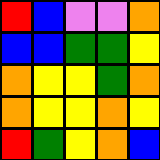[["red", "blue", "violet", "violet", "orange"], ["blue", "blue", "green", "green", "yellow"], ["orange", "yellow", "yellow", "green", "orange"], ["orange", "yellow", "yellow", "orange", "yellow"], ["red", "green", "yellow", "orange", "blue"]]